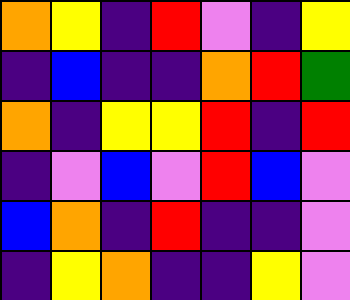[["orange", "yellow", "indigo", "red", "violet", "indigo", "yellow"], ["indigo", "blue", "indigo", "indigo", "orange", "red", "green"], ["orange", "indigo", "yellow", "yellow", "red", "indigo", "red"], ["indigo", "violet", "blue", "violet", "red", "blue", "violet"], ["blue", "orange", "indigo", "red", "indigo", "indigo", "violet"], ["indigo", "yellow", "orange", "indigo", "indigo", "yellow", "violet"]]